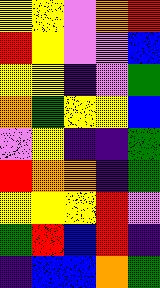[["yellow", "yellow", "violet", "orange", "red"], ["red", "yellow", "violet", "violet", "blue"], ["yellow", "yellow", "indigo", "violet", "green"], ["orange", "green", "yellow", "yellow", "blue"], ["violet", "yellow", "indigo", "indigo", "green"], ["red", "orange", "orange", "indigo", "green"], ["yellow", "yellow", "yellow", "red", "violet"], ["green", "red", "blue", "red", "indigo"], ["indigo", "blue", "blue", "orange", "green"]]